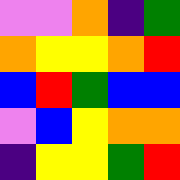[["violet", "violet", "orange", "indigo", "green"], ["orange", "yellow", "yellow", "orange", "red"], ["blue", "red", "green", "blue", "blue"], ["violet", "blue", "yellow", "orange", "orange"], ["indigo", "yellow", "yellow", "green", "red"]]